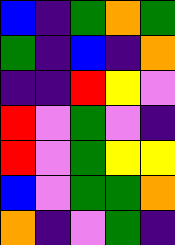[["blue", "indigo", "green", "orange", "green"], ["green", "indigo", "blue", "indigo", "orange"], ["indigo", "indigo", "red", "yellow", "violet"], ["red", "violet", "green", "violet", "indigo"], ["red", "violet", "green", "yellow", "yellow"], ["blue", "violet", "green", "green", "orange"], ["orange", "indigo", "violet", "green", "indigo"]]